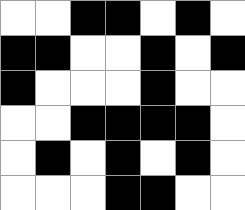[["white", "white", "black", "black", "white", "black", "white"], ["black", "black", "white", "white", "black", "white", "black"], ["black", "white", "white", "white", "black", "white", "white"], ["white", "white", "black", "black", "black", "black", "white"], ["white", "black", "white", "black", "white", "black", "white"], ["white", "white", "white", "black", "black", "white", "white"]]